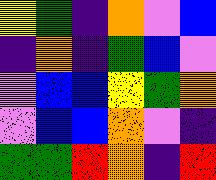[["yellow", "green", "indigo", "orange", "violet", "blue"], ["indigo", "orange", "indigo", "green", "blue", "violet"], ["violet", "blue", "blue", "yellow", "green", "orange"], ["violet", "blue", "blue", "orange", "violet", "indigo"], ["green", "green", "red", "orange", "indigo", "red"]]